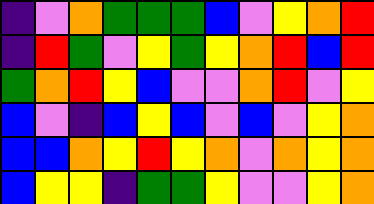[["indigo", "violet", "orange", "green", "green", "green", "blue", "violet", "yellow", "orange", "red"], ["indigo", "red", "green", "violet", "yellow", "green", "yellow", "orange", "red", "blue", "red"], ["green", "orange", "red", "yellow", "blue", "violet", "violet", "orange", "red", "violet", "yellow"], ["blue", "violet", "indigo", "blue", "yellow", "blue", "violet", "blue", "violet", "yellow", "orange"], ["blue", "blue", "orange", "yellow", "red", "yellow", "orange", "violet", "orange", "yellow", "orange"], ["blue", "yellow", "yellow", "indigo", "green", "green", "yellow", "violet", "violet", "yellow", "orange"]]